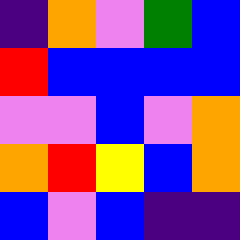[["indigo", "orange", "violet", "green", "blue"], ["red", "blue", "blue", "blue", "blue"], ["violet", "violet", "blue", "violet", "orange"], ["orange", "red", "yellow", "blue", "orange"], ["blue", "violet", "blue", "indigo", "indigo"]]